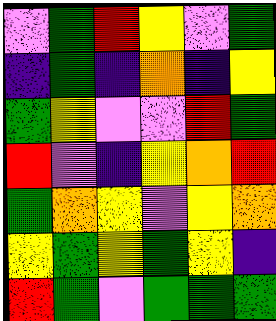[["violet", "green", "red", "yellow", "violet", "green"], ["indigo", "green", "indigo", "orange", "indigo", "yellow"], ["green", "yellow", "violet", "violet", "red", "green"], ["red", "violet", "indigo", "yellow", "orange", "red"], ["green", "orange", "yellow", "violet", "yellow", "orange"], ["yellow", "green", "yellow", "green", "yellow", "indigo"], ["red", "green", "violet", "green", "green", "green"]]